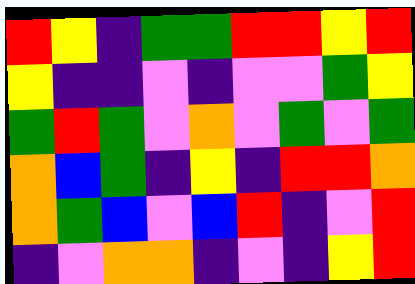[["red", "yellow", "indigo", "green", "green", "red", "red", "yellow", "red"], ["yellow", "indigo", "indigo", "violet", "indigo", "violet", "violet", "green", "yellow"], ["green", "red", "green", "violet", "orange", "violet", "green", "violet", "green"], ["orange", "blue", "green", "indigo", "yellow", "indigo", "red", "red", "orange"], ["orange", "green", "blue", "violet", "blue", "red", "indigo", "violet", "red"], ["indigo", "violet", "orange", "orange", "indigo", "violet", "indigo", "yellow", "red"]]